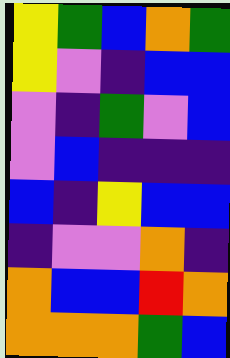[["yellow", "green", "blue", "orange", "green"], ["yellow", "violet", "indigo", "blue", "blue"], ["violet", "indigo", "green", "violet", "blue"], ["violet", "blue", "indigo", "indigo", "indigo"], ["blue", "indigo", "yellow", "blue", "blue"], ["indigo", "violet", "violet", "orange", "indigo"], ["orange", "blue", "blue", "red", "orange"], ["orange", "orange", "orange", "green", "blue"]]